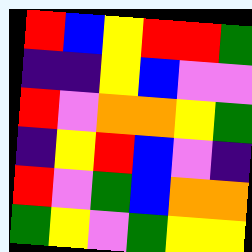[["red", "blue", "yellow", "red", "red", "green"], ["indigo", "indigo", "yellow", "blue", "violet", "violet"], ["red", "violet", "orange", "orange", "yellow", "green"], ["indigo", "yellow", "red", "blue", "violet", "indigo"], ["red", "violet", "green", "blue", "orange", "orange"], ["green", "yellow", "violet", "green", "yellow", "yellow"]]